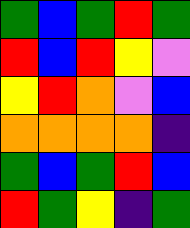[["green", "blue", "green", "red", "green"], ["red", "blue", "red", "yellow", "violet"], ["yellow", "red", "orange", "violet", "blue"], ["orange", "orange", "orange", "orange", "indigo"], ["green", "blue", "green", "red", "blue"], ["red", "green", "yellow", "indigo", "green"]]